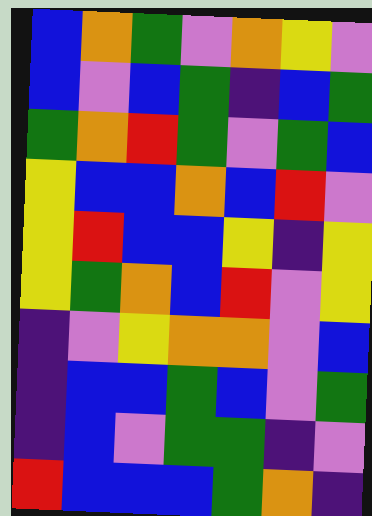[["blue", "orange", "green", "violet", "orange", "yellow", "violet"], ["blue", "violet", "blue", "green", "indigo", "blue", "green"], ["green", "orange", "red", "green", "violet", "green", "blue"], ["yellow", "blue", "blue", "orange", "blue", "red", "violet"], ["yellow", "red", "blue", "blue", "yellow", "indigo", "yellow"], ["yellow", "green", "orange", "blue", "red", "violet", "yellow"], ["indigo", "violet", "yellow", "orange", "orange", "violet", "blue"], ["indigo", "blue", "blue", "green", "blue", "violet", "green"], ["indigo", "blue", "violet", "green", "green", "indigo", "violet"], ["red", "blue", "blue", "blue", "green", "orange", "indigo"]]